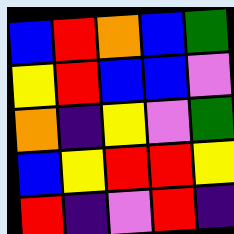[["blue", "red", "orange", "blue", "green"], ["yellow", "red", "blue", "blue", "violet"], ["orange", "indigo", "yellow", "violet", "green"], ["blue", "yellow", "red", "red", "yellow"], ["red", "indigo", "violet", "red", "indigo"]]